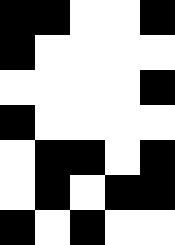[["black", "black", "white", "white", "black"], ["black", "white", "white", "white", "white"], ["white", "white", "white", "white", "black"], ["black", "white", "white", "white", "white"], ["white", "black", "black", "white", "black"], ["white", "black", "white", "black", "black"], ["black", "white", "black", "white", "white"]]